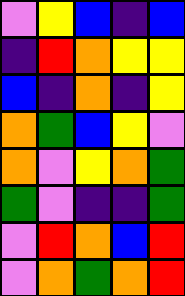[["violet", "yellow", "blue", "indigo", "blue"], ["indigo", "red", "orange", "yellow", "yellow"], ["blue", "indigo", "orange", "indigo", "yellow"], ["orange", "green", "blue", "yellow", "violet"], ["orange", "violet", "yellow", "orange", "green"], ["green", "violet", "indigo", "indigo", "green"], ["violet", "red", "orange", "blue", "red"], ["violet", "orange", "green", "orange", "red"]]